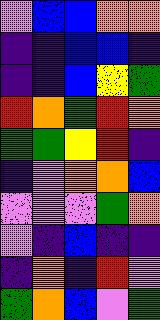[["violet", "blue", "blue", "orange", "orange"], ["indigo", "indigo", "blue", "blue", "indigo"], ["indigo", "indigo", "blue", "yellow", "green"], ["red", "orange", "green", "red", "orange"], ["green", "green", "yellow", "red", "indigo"], ["indigo", "violet", "orange", "orange", "blue"], ["violet", "violet", "violet", "green", "orange"], ["violet", "indigo", "blue", "indigo", "indigo"], ["indigo", "orange", "indigo", "red", "violet"], ["green", "orange", "blue", "violet", "green"]]